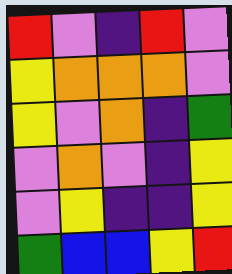[["red", "violet", "indigo", "red", "violet"], ["yellow", "orange", "orange", "orange", "violet"], ["yellow", "violet", "orange", "indigo", "green"], ["violet", "orange", "violet", "indigo", "yellow"], ["violet", "yellow", "indigo", "indigo", "yellow"], ["green", "blue", "blue", "yellow", "red"]]